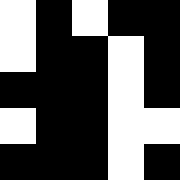[["white", "black", "white", "black", "black"], ["white", "black", "black", "white", "black"], ["black", "black", "black", "white", "black"], ["white", "black", "black", "white", "white"], ["black", "black", "black", "white", "black"]]